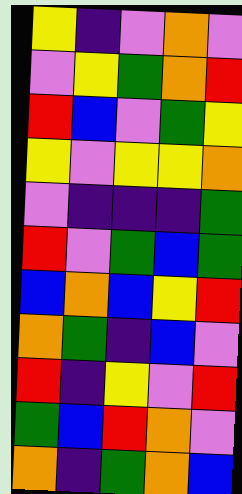[["yellow", "indigo", "violet", "orange", "violet"], ["violet", "yellow", "green", "orange", "red"], ["red", "blue", "violet", "green", "yellow"], ["yellow", "violet", "yellow", "yellow", "orange"], ["violet", "indigo", "indigo", "indigo", "green"], ["red", "violet", "green", "blue", "green"], ["blue", "orange", "blue", "yellow", "red"], ["orange", "green", "indigo", "blue", "violet"], ["red", "indigo", "yellow", "violet", "red"], ["green", "blue", "red", "orange", "violet"], ["orange", "indigo", "green", "orange", "blue"]]